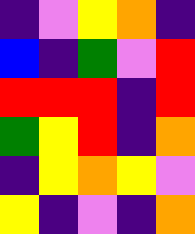[["indigo", "violet", "yellow", "orange", "indigo"], ["blue", "indigo", "green", "violet", "red"], ["red", "red", "red", "indigo", "red"], ["green", "yellow", "red", "indigo", "orange"], ["indigo", "yellow", "orange", "yellow", "violet"], ["yellow", "indigo", "violet", "indigo", "orange"]]